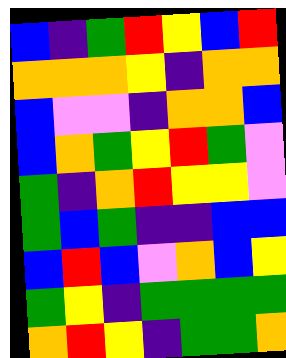[["blue", "indigo", "green", "red", "yellow", "blue", "red"], ["orange", "orange", "orange", "yellow", "indigo", "orange", "orange"], ["blue", "violet", "violet", "indigo", "orange", "orange", "blue"], ["blue", "orange", "green", "yellow", "red", "green", "violet"], ["green", "indigo", "orange", "red", "yellow", "yellow", "violet"], ["green", "blue", "green", "indigo", "indigo", "blue", "blue"], ["blue", "red", "blue", "violet", "orange", "blue", "yellow"], ["green", "yellow", "indigo", "green", "green", "green", "green"], ["orange", "red", "yellow", "indigo", "green", "green", "orange"]]